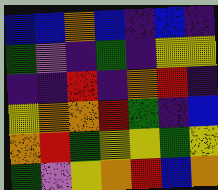[["blue", "blue", "orange", "blue", "indigo", "blue", "indigo"], ["green", "violet", "indigo", "green", "indigo", "yellow", "yellow"], ["indigo", "indigo", "red", "indigo", "orange", "red", "indigo"], ["yellow", "orange", "orange", "red", "green", "indigo", "blue"], ["orange", "red", "green", "yellow", "yellow", "green", "yellow"], ["green", "violet", "yellow", "orange", "red", "blue", "orange"]]